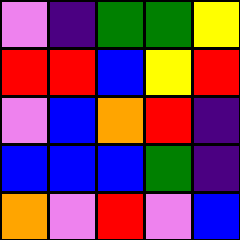[["violet", "indigo", "green", "green", "yellow"], ["red", "red", "blue", "yellow", "red"], ["violet", "blue", "orange", "red", "indigo"], ["blue", "blue", "blue", "green", "indigo"], ["orange", "violet", "red", "violet", "blue"]]